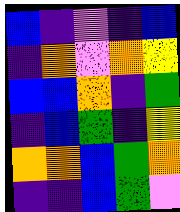[["blue", "indigo", "violet", "indigo", "blue"], ["indigo", "orange", "violet", "orange", "yellow"], ["blue", "blue", "orange", "indigo", "green"], ["indigo", "blue", "green", "indigo", "yellow"], ["orange", "orange", "blue", "green", "orange"], ["indigo", "indigo", "blue", "green", "violet"]]